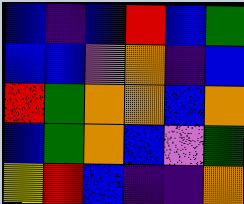[["blue", "indigo", "blue", "red", "blue", "green"], ["blue", "blue", "violet", "orange", "indigo", "blue"], ["red", "green", "orange", "orange", "blue", "orange"], ["blue", "green", "orange", "blue", "violet", "green"], ["yellow", "red", "blue", "indigo", "indigo", "orange"]]